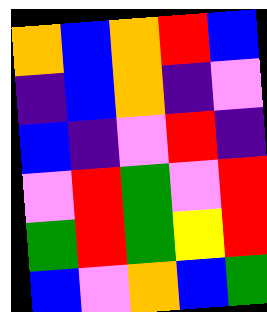[["orange", "blue", "orange", "red", "blue"], ["indigo", "blue", "orange", "indigo", "violet"], ["blue", "indigo", "violet", "red", "indigo"], ["violet", "red", "green", "violet", "red"], ["green", "red", "green", "yellow", "red"], ["blue", "violet", "orange", "blue", "green"]]